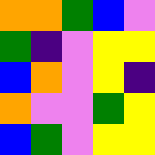[["orange", "orange", "green", "blue", "violet"], ["green", "indigo", "violet", "yellow", "yellow"], ["blue", "orange", "violet", "yellow", "indigo"], ["orange", "violet", "violet", "green", "yellow"], ["blue", "green", "violet", "yellow", "yellow"]]